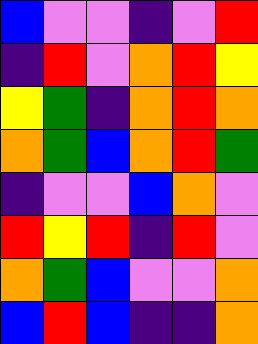[["blue", "violet", "violet", "indigo", "violet", "red"], ["indigo", "red", "violet", "orange", "red", "yellow"], ["yellow", "green", "indigo", "orange", "red", "orange"], ["orange", "green", "blue", "orange", "red", "green"], ["indigo", "violet", "violet", "blue", "orange", "violet"], ["red", "yellow", "red", "indigo", "red", "violet"], ["orange", "green", "blue", "violet", "violet", "orange"], ["blue", "red", "blue", "indigo", "indigo", "orange"]]